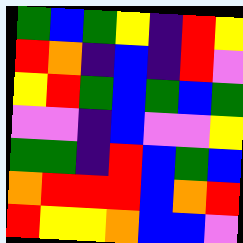[["green", "blue", "green", "yellow", "indigo", "red", "yellow"], ["red", "orange", "indigo", "blue", "indigo", "red", "violet"], ["yellow", "red", "green", "blue", "green", "blue", "green"], ["violet", "violet", "indigo", "blue", "violet", "violet", "yellow"], ["green", "green", "indigo", "red", "blue", "green", "blue"], ["orange", "red", "red", "red", "blue", "orange", "red"], ["red", "yellow", "yellow", "orange", "blue", "blue", "violet"]]